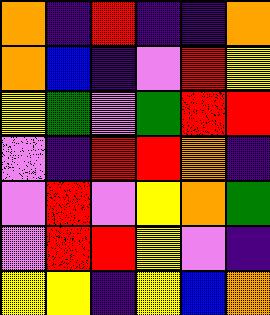[["orange", "indigo", "red", "indigo", "indigo", "orange"], ["orange", "blue", "indigo", "violet", "red", "yellow"], ["yellow", "green", "violet", "green", "red", "red"], ["violet", "indigo", "red", "red", "orange", "indigo"], ["violet", "red", "violet", "yellow", "orange", "green"], ["violet", "red", "red", "yellow", "violet", "indigo"], ["yellow", "yellow", "indigo", "yellow", "blue", "orange"]]